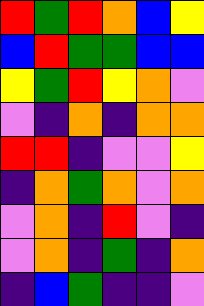[["red", "green", "red", "orange", "blue", "yellow"], ["blue", "red", "green", "green", "blue", "blue"], ["yellow", "green", "red", "yellow", "orange", "violet"], ["violet", "indigo", "orange", "indigo", "orange", "orange"], ["red", "red", "indigo", "violet", "violet", "yellow"], ["indigo", "orange", "green", "orange", "violet", "orange"], ["violet", "orange", "indigo", "red", "violet", "indigo"], ["violet", "orange", "indigo", "green", "indigo", "orange"], ["indigo", "blue", "green", "indigo", "indigo", "violet"]]